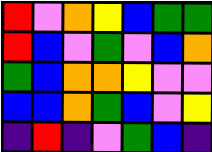[["red", "violet", "orange", "yellow", "blue", "green", "green"], ["red", "blue", "violet", "green", "violet", "blue", "orange"], ["green", "blue", "orange", "orange", "yellow", "violet", "violet"], ["blue", "blue", "orange", "green", "blue", "violet", "yellow"], ["indigo", "red", "indigo", "violet", "green", "blue", "indigo"]]